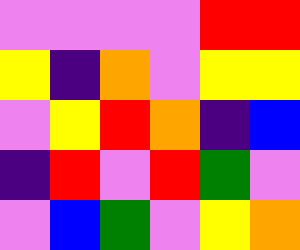[["violet", "violet", "violet", "violet", "red", "red"], ["yellow", "indigo", "orange", "violet", "yellow", "yellow"], ["violet", "yellow", "red", "orange", "indigo", "blue"], ["indigo", "red", "violet", "red", "green", "violet"], ["violet", "blue", "green", "violet", "yellow", "orange"]]